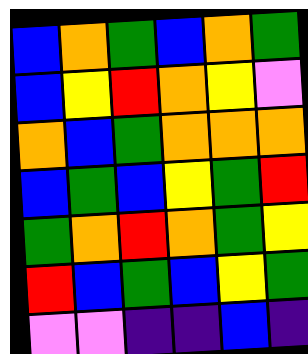[["blue", "orange", "green", "blue", "orange", "green"], ["blue", "yellow", "red", "orange", "yellow", "violet"], ["orange", "blue", "green", "orange", "orange", "orange"], ["blue", "green", "blue", "yellow", "green", "red"], ["green", "orange", "red", "orange", "green", "yellow"], ["red", "blue", "green", "blue", "yellow", "green"], ["violet", "violet", "indigo", "indigo", "blue", "indigo"]]